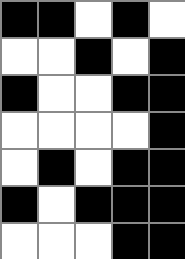[["black", "black", "white", "black", "white"], ["white", "white", "black", "white", "black"], ["black", "white", "white", "black", "black"], ["white", "white", "white", "white", "black"], ["white", "black", "white", "black", "black"], ["black", "white", "black", "black", "black"], ["white", "white", "white", "black", "black"]]